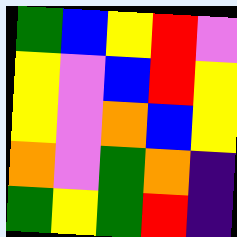[["green", "blue", "yellow", "red", "violet"], ["yellow", "violet", "blue", "red", "yellow"], ["yellow", "violet", "orange", "blue", "yellow"], ["orange", "violet", "green", "orange", "indigo"], ["green", "yellow", "green", "red", "indigo"]]